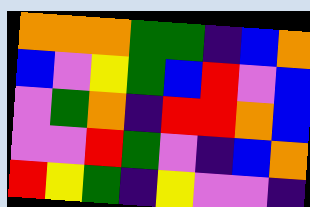[["orange", "orange", "orange", "green", "green", "indigo", "blue", "orange"], ["blue", "violet", "yellow", "green", "blue", "red", "violet", "blue"], ["violet", "green", "orange", "indigo", "red", "red", "orange", "blue"], ["violet", "violet", "red", "green", "violet", "indigo", "blue", "orange"], ["red", "yellow", "green", "indigo", "yellow", "violet", "violet", "indigo"]]